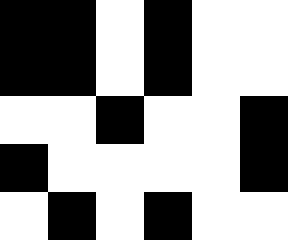[["black", "black", "white", "black", "white", "white"], ["black", "black", "white", "black", "white", "white"], ["white", "white", "black", "white", "white", "black"], ["black", "white", "white", "white", "white", "black"], ["white", "black", "white", "black", "white", "white"]]